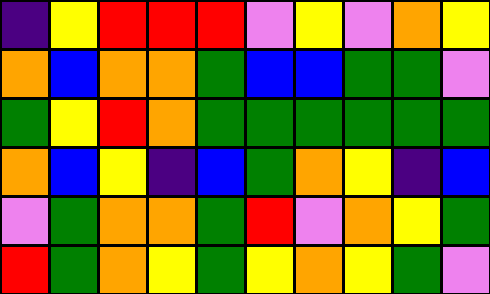[["indigo", "yellow", "red", "red", "red", "violet", "yellow", "violet", "orange", "yellow"], ["orange", "blue", "orange", "orange", "green", "blue", "blue", "green", "green", "violet"], ["green", "yellow", "red", "orange", "green", "green", "green", "green", "green", "green"], ["orange", "blue", "yellow", "indigo", "blue", "green", "orange", "yellow", "indigo", "blue"], ["violet", "green", "orange", "orange", "green", "red", "violet", "orange", "yellow", "green"], ["red", "green", "orange", "yellow", "green", "yellow", "orange", "yellow", "green", "violet"]]